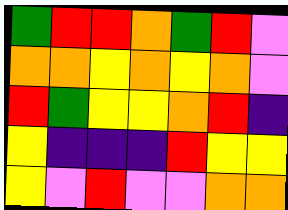[["green", "red", "red", "orange", "green", "red", "violet"], ["orange", "orange", "yellow", "orange", "yellow", "orange", "violet"], ["red", "green", "yellow", "yellow", "orange", "red", "indigo"], ["yellow", "indigo", "indigo", "indigo", "red", "yellow", "yellow"], ["yellow", "violet", "red", "violet", "violet", "orange", "orange"]]